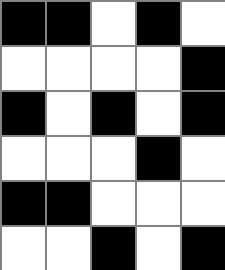[["black", "black", "white", "black", "white"], ["white", "white", "white", "white", "black"], ["black", "white", "black", "white", "black"], ["white", "white", "white", "black", "white"], ["black", "black", "white", "white", "white"], ["white", "white", "black", "white", "black"]]